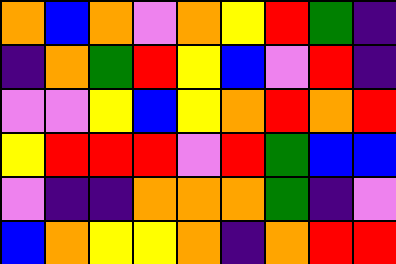[["orange", "blue", "orange", "violet", "orange", "yellow", "red", "green", "indigo"], ["indigo", "orange", "green", "red", "yellow", "blue", "violet", "red", "indigo"], ["violet", "violet", "yellow", "blue", "yellow", "orange", "red", "orange", "red"], ["yellow", "red", "red", "red", "violet", "red", "green", "blue", "blue"], ["violet", "indigo", "indigo", "orange", "orange", "orange", "green", "indigo", "violet"], ["blue", "orange", "yellow", "yellow", "orange", "indigo", "orange", "red", "red"]]